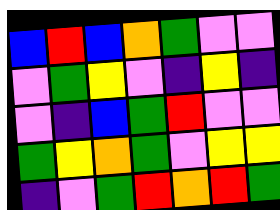[["blue", "red", "blue", "orange", "green", "violet", "violet"], ["violet", "green", "yellow", "violet", "indigo", "yellow", "indigo"], ["violet", "indigo", "blue", "green", "red", "violet", "violet"], ["green", "yellow", "orange", "green", "violet", "yellow", "yellow"], ["indigo", "violet", "green", "red", "orange", "red", "green"]]